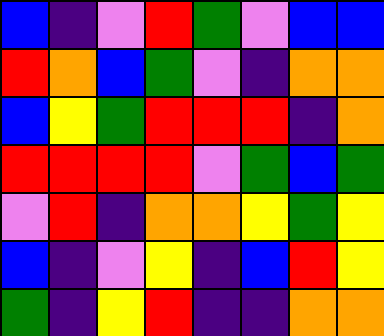[["blue", "indigo", "violet", "red", "green", "violet", "blue", "blue"], ["red", "orange", "blue", "green", "violet", "indigo", "orange", "orange"], ["blue", "yellow", "green", "red", "red", "red", "indigo", "orange"], ["red", "red", "red", "red", "violet", "green", "blue", "green"], ["violet", "red", "indigo", "orange", "orange", "yellow", "green", "yellow"], ["blue", "indigo", "violet", "yellow", "indigo", "blue", "red", "yellow"], ["green", "indigo", "yellow", "red", "indigo", "indigo", "orange", "orange"]]